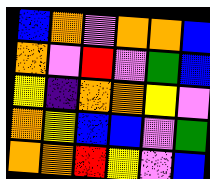[["blue", "orange", "violet", "orange", "orange", "blue"], ["orange", "violet", "red", "violet", "green", "blue"], ["yellow", "indigo", "orange", "orange", "yellow", "violet"], ["orange", "yellow", "blue", "blue", "violet", "green"], ["orange", "orange", "red", "yellow", "violet", "blue"]]